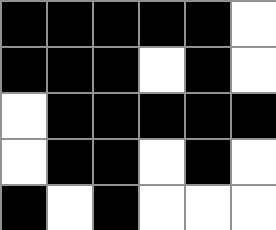[["black", "black", "black", "black", "black", "white"], ["black", "black", "black", "white", "black", "white"], ["white", "black", "black", "black", "black", "black"], ["white", "black", "black", "white", "black", "white"], ["black", "white", "black", "white", "white", "white"]]